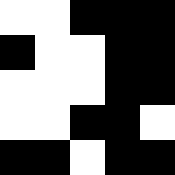[["white", "white", "black", "black", "black"], ["black", "white", "white", "black", "black"], ["white", "white", "white", "black", "black"], ["white", "white", "black", "black", "white"], ["black", "black", "white", "black", "black"]]